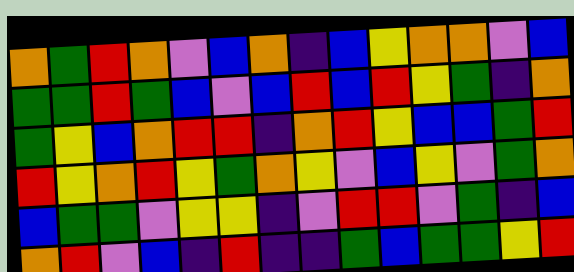[["orange", "green", "red", "orange", "violet", "blue", "orange", "indigo", "blue", "yellow", "orange", "orange", "violet", "blue"], ["green", "green", "red", "green", "blue", "violet", "blue", "red", "blue", "red", "yellow", "green", "indigo", "orange"], ["green", "yellow", "blue", "orange", "red", "red", "indigo", "orange", "red", "yellow", "blue", "blue", "green", "red"], ["red", "yellow", "orange", "red", "yellow", "green", "orange", "yellow", "violet", "blue", "yellow", "violet", "green", "orange"], ["blue", "green", "green", "violet", "yellow", "yellow", "indigo", "violet", "red", "red", "violet", "green", "indigo", "blue"], ["orange", "red", "violet", "blue", "indigo", "red", "indigo", "indigo", "green", "blue", "green", "green", "yellow", "red"]]